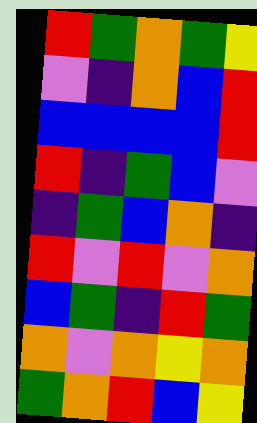[["red", "green", "orange", "green", "yellow"], ["violet", "indigo", "orange", "blue", "red"], ["blue", "blue", "blue", "blue", "red"], ["red", "indigo", "green", "blue", "violet"], ["indigo", "green", "blue", "orange", "indigo"], ["red", "violet", "red", "violet", "orange"], ["blue", "green", "indigo", "red", "green"], ["orange", "violet", "orange", "yellow", "orange"], ["green", "orange", "red", "blue", "yellow"]]